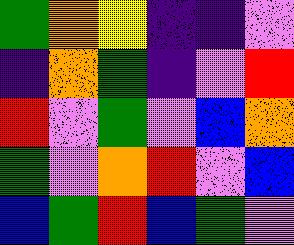[["green", "orange", "yellow", "indigo", "indigo", "violet"], ["indigo", "orange", "green", "indigo", "violet", "red"], ["red", "violet", "green", "violet", "blue", "orange"], ["green", "violet", "orange", "red", "violet", "blue"], ["blue", "green", "red", "blue", "green", "violet"]]